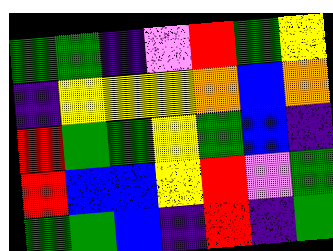[["green", "green", "indigo", "violet", "red", "green", "yellow"], ["indigo", "yellow", "yellow", "yellow", "orange", "blue", "orange"], ["red", "green", "green", "yellow", "green", "blue", "indigo"], ["red", "blue", "blue", "yellow", "red", "violet", "green"], ["green", "green", "blue", "indigo", "red", "indigo", "green"]]